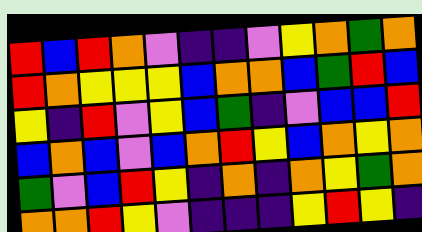[["red", "blue", "red", "orange", "violet", "indigo", "indigo", "violet", "yellow", "orange", "green", "orange"], ["red", "orange", "yellow", "yellow", "yellow", "blue", "orange", "orange", "blue", "green", "red", "blue"], ["yellow", "indigo", "red", "violet", "yellow", "blue", "green", "indigo", "violet", "blue", "blue", "red"], ["blue", "orange", "blue", "violet", "blue", "orange", "red", "yellow", "blue", "orange", "yellow", "orange"], ["green", "violet", "blue", "red", "yellow", "indigo", "orange", "indigo", "orange", "yellow", "green", "orange"], ["orange", "orange", "red", "yellow", "violet", "indigo", "indigo", "indigo", "yellow", "red", "yellow", "indigo"]]